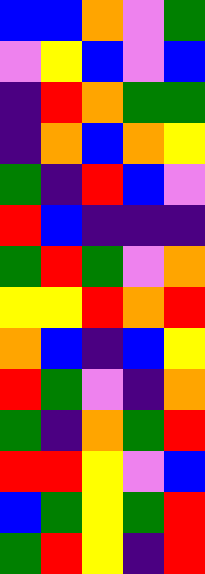[["blue", "blue", "orange", "violet", "green"], ["violet", "yellow", "blue", "violet", "blue"], ["indigo", "red", "orange", "green", "green"], ["indigo", "orange", "blue", "orange", "yellow"], ["green", "indigo", "red", "blue", "violet"], ["red", "blue", "indigo", "indigo", "indigo"], ["green", "red", "green", "violet", "orange"], ["yellow", "yellow", "red", "orange", "red"], ["orange", "blue", "indigo", "blue", "yellow"], ["red", "green", "violet", "indigo", "orange"], ["green", "indigo", "orange", "green", "red"], ["red", "red", "yellow", "violet", "blue"], ["blue", "green", "yellow", "green", "red"], ["green", "red", "yellow", "indigo", "red"]]